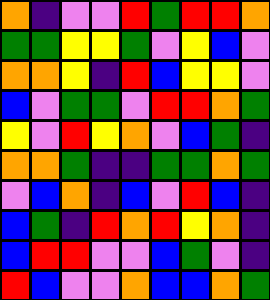[["orange", "indigo", "violet", "violet", "red", "green", "red", "red", "orange"], ["green", "green", "yellow", "yellow", "green", "violet", "yellow", "blue", "violet"], ["orange", "orange", "yellow", "indigo", "red", "blue", "yellow", "yellow", "violet"], ["blue", "violet", "green", "green", "violet", "red", "red", "orange", "green"], ["yellow", "violet", "red", "yellow", "orange", "violet", "blue", "green", "indigo"], ["orange", "orange", "green", "indigo", "indigo", "green", "green", "orange", "green"], ["violet", "blue", "orange", "indigo", "blue", "violet", "red", "blue", "indigo"], ["blue", "green", "indigo", "red", "orange", "red", "yellow", "orange", "indigo"], ["blue", "red", "red", "violet", "violet", "blue", "green", "violet", "indigo"], ["red", "blue", "violet", "violet", "orange", "blue", "blue", "orange", "green"]]